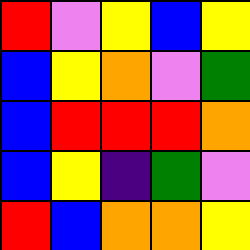[["red", "violet", "yellow", "blue", "yellow"], ["blue", "yellow", "orange", "violet", "green"], ["blue", "red", "red", "red", "orange"], ["blue", "yellow", "indigo", "green", "violet"], ["red", "blue", "orange", "orange", "yellow"]]